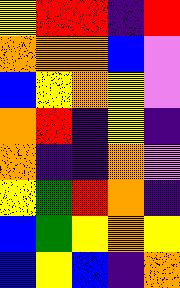[["yellow", "red", "red", "indigo", "red"], ["orange", "orange", "orange", "blue", "violet"], ["blue", "yellow", "orange", "yellow", "violet"], ["orange", "red", "indigo", "yellow", "indigo"], ["orange", "indigo", "indigo", "orange", "violet"], ["yellow", "green", "red", "orange", "indigo"], ["blue", "green", "yellow", "orange", "yellow"], ["blue", "yellow", "blue", "indigo", "orange"]]